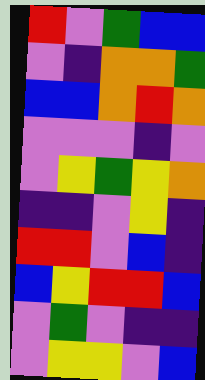[["red", "violet", "green", "blue", "blue"], ["violet", "indigo", "orange", "orange", "green"], ["blue", "blue", "orange", "red", "orange"], ["violet", "violet", "violet", "indigo", "violet"], ["violet", "yellow", "green", "yellow", "orange"], ["indigo", "indigo", "violet", "yellow", "indigo"], ["red", "red", "violet", "blue", "indigo"], ["blue", "yellow", "red", "red", "blue"], ["violet", "green", "violet", "indigo", "indigo"], ["violet", "yellow", "yellow", "violet", "blue"]]